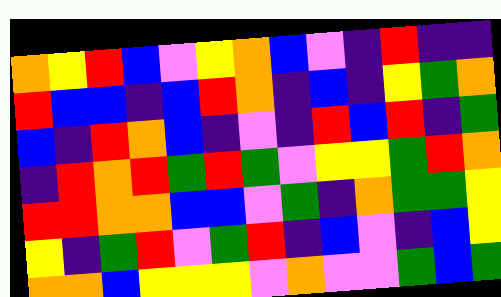[["orange", "yellow", "red", "blue", "violet", "yellow", "orange", "blue", "violet", "indigo", "red", "indigo", "indigo"], ["red", "blue", "blue", "indigo", "blue", "red", "orange", "indigo", "blue", "indigo", "yellow", "green", "orange"], ["blue", "indigo", "red", "orange", "blue", "indigo", "violet", "indigo", "red", "blue", "red", "indigo", "green"], ["indigo", "red", "orange", "red", "green", "red", "green", "violet", "yellow", "yellow", "green", "red", "orange"], ["red", "red", "orange", "orange", "blue", "blue", "violet", "green", "indigo", "orange", "green", "green", "yellow"], ["yellow", "indigo", "green", "red", "violet", "green", "red", "indigo", "blue", "violet", "indigo", "blue", "yellow"], ["orange", "orange", "blue", "yellow", "yellow", "yellow", "violet", "orange", "violet", "violet", "green", "blue", "green"]]